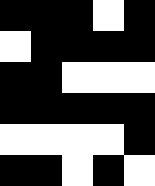[["black", "black", "black", "white", "black"], ["white", "black", "black", "black", "black"], ["black", "black", "white", "white", "white"], ["black", "black", "black", "black", "black"], ["white", "white", "white", "white", "black"], ["black", "black", "white", "black", "white"]]